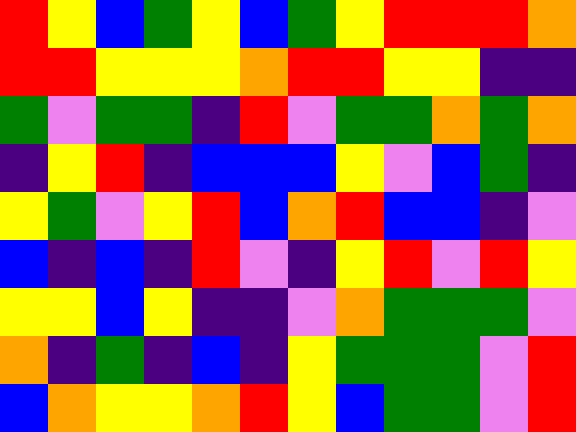[["red", "yellow", "blue", "green", "yellow", "blue", "green", "yellow", "red", "red", "red", "orange"], ["red", "red", "yellow", "yellow", "yellow", "orange", "red", "red", "yellow", "yellow", "indigo", "indigo"], ["green", "violet", "green", "green", "indigo", "red", "violet", "green", "green", "orange", "green", "orange"], ["indigo", "yellow", "red", "indigo", "blue", "blue", "blue", "yellow", "violet", "blue", "green", "indigo"], ["yellow", "green", "violet", "yellow", "red", "blue", "orange", "red", "blue", "blue", "indigo", "violet"], ["blue", "indigo", "blue", "indigo", "red", "violet", "indigo", "yellow", "red", "violet", "red", "yellow"], ["yellow", "yellow", "blue", "yellow", "indigo", "indigo", "violet", "orange", "green", "green", "green", "violet"], ["orange", "indigo", "green", "indigo", "blue", "indigo", "yellow", "green", "green", "green", "violet", "red"], ["blue", "orange", "yellow", "yellow", "orange", "red", "yellow", "blue", "green", "green", "violet", "red"]]